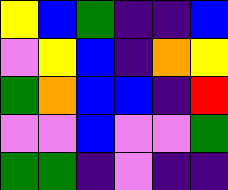[["yellow", "blue", "green", "indigo", "indigo", "blue"], ["violet", "yellow", "blue", "indigo", "orange", "yellow"], ["green", "orange", "blue", "blue", "indigo", "red"], ["violet", "violet", "blue", "violet", "violet", "green"], ["green", "green", "indigo", "violet", "indigo", "indigo"]]